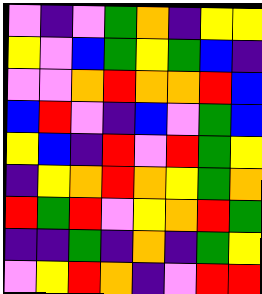[["violet", "indigo", "violet", "green", "orange", "indigo", "yellow", "yellow"], ["yellow", "violet", "blue", "green", "yellow", "green", "blue", "indigo"], ["violet", "violet", "orange", "red", "orange", "orange", "red", "blue"], ["blue", "red", "violet", "indigo", "blue", "violet", "green", "blue"], ["yellow", "blue", "indigo", "red", "violet", "red", "green", "yellow"], ["indigo", "yellow", "orange", "red", "orange", "yellow", "green", "orange"], ["red", "green", "red", "violet", "yellow", "orange", "red", "green"], ["indigo", "indigo", "green", "indigo", "orange", "indigo", "green", "yellow"], ["violet", "yellow", "red", "orange", "indigo", "violet", "red", "red"]]